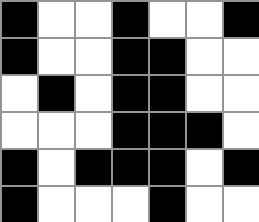[["black", "white", "white", "black", "white", "white", "black"], ["black", "white", "white", "black", "black", "white", "white"], ["white", "black", "white", "black", "black", "white", "white"], ["white", "white", "white", "black", "black", "black", "white"], ["black", "white", "black", "black", "black", "white", "black"], ["black", "white", "white", "white", "black", "white", "white"]]